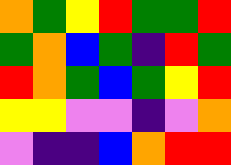[["orange", "green", "yellow", "red", "green", "green", "red"], ["green", "orange", "blue", "green", "indigo", "red", "green"], ["red", "orange", "green", "blue", "green", "yellow", "red"], ["yellow", "yellow", "violet", "violet", "indigo", "violet", "orange"], ["violet", "indigo", "indigo", "blue", "orange", "red", "red"]]